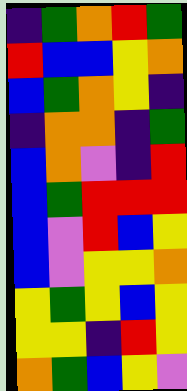[["indigo", "green", "orange", "red", "green"], ["red", "blue", "blue", "yellow", "orange"], ["blue", "green", "orange", "yellow", "indigo"], ["indigo", "orange", "orange", "indigo", "green"], ["blue", "orange", "violet", "indigo", "red"], ["blue", "green", "red", "red", "red"], ["blue", "violet", "red", "blue", "yellow"], ["blue", "violet", "yellow", "yellow", "orange"], ["yellow", "green", "yellow", "blue", "yellow"], ["yellow", "yellow", "indigo", "red", "yellow"], ["orange", "green", "blue", "yellow", "violet"]]